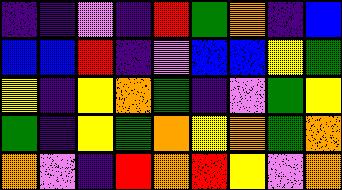[["indigo", "indigo", "violet", "indigo", "red", "green", "orange", "indigo", "blue"], ["blue", "blue", "red", "indigo", "violet", "blue", "blue", "yellow", "green"], ["yellow", "indigo", "yellow", "orange", "green", "indigo", "violet", "green", "yellow"], ["green", "indigo", "yellow", "green", "orange", "yellow", "orange", "green", "orange"], ["orange", "violet", "indigo", "red", "orange", "red", "yellow", "violet", "orange"]]